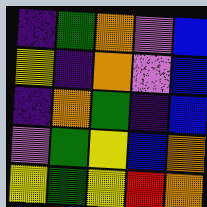[["indigo", "green", "orange", "violet", "blue"], ["yellow", "indigo", "orange", "violet", "blue"], ["indigo", "orange", "green", "indigo", "blue"], ["violet", "green", "yellow", "blue", "orange"], ["yellow", "green", "yellow", "red", "orange"]]